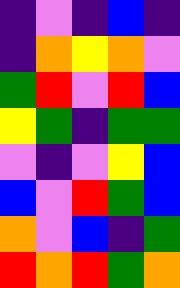[["indigo", "violet", "indigo", "blue", "indigo"], ["indigo", "orange", "yellow", "orange", "violet"], ["green", "red", "violet", "red", "blue"], ["yellow", "green", "indigo", "green", "green"], ["violet", "indigo", "violet", "yellow", "blue"], ["blue", "violet", "red", "green", "blue"], ["orange", "violet", "blue", "indigo", "green"], ["red", "orange", "red", "green", "orange"]]